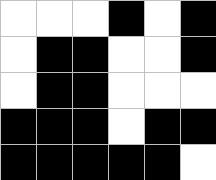[["white", "white", "white", "black", "white", "black"], ["white", "black", "black", "white", "white", "black"], ["white", "black", "black", "white", "white", "white"], ["black", "black", "black", "white", "black", "black"], ["black", "black", "black", "black", "black", "white"]]